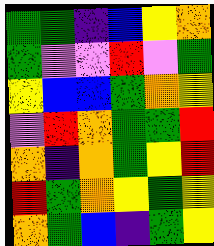[["green", "green", "indigo", "blue", "yellow", "orange"], ["green", "violet", "violet", "red", "violet", "green"], ["yellow", "blue", "blue", "green", "orange", "yellow"], ["violet", "red", "orange", "green", "green", "red"], ["orange", "indigo", "orange", "green", "yellow", "red"], ["red", "green", "orange", "yellow", "green", "yellow"], ["orange", "green", "blue", "indigo", "green", "yellow"]]